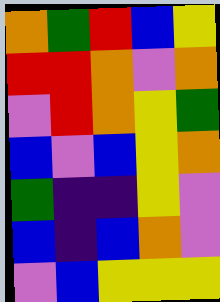[["orange", "green", "red", "blue", "yellow"], ["red", "red", "orange", "violet", "orange"], ["violet", "red", "orange", "yellow", "green"], ["blue", "violet", "blue", "yellow", "orange"], ["green", "indigo", "indigo", "yellow", "violet"], ["blue", "indigo", "blue", "orange", "violet"], ["violet", "blue", "yellow", "yellow", "yellow"]]